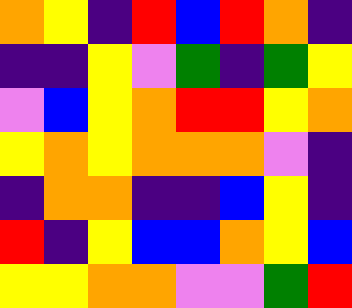[["orange", "yellow", "indigo", "red", "blue", "red", "orange", "indigo"], ["indigo", "indigo", "yellow", "violet", "green", "indigo", "green", "yellow"], ["violet", "blue", "yellow", "orange", "red", "red", "yellow", "orange"], ["yellow", "orange", "yellow", "orange", "orange", "orange", "violet", "indigo"], ["indigo", "orange", "orange", "indigo", "indigo", "blue", "yellow", "indigo"], ["red", "indigo", "yellow", "blue", "blue", "orange", "yellow", "blue"], ["yellow", "yellow", "orange", "orange", "violet", "violet", "green", "red"]]